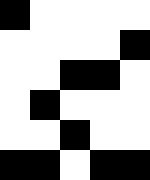[["black", "white", "white", "white", "white"], ["white", "white", "white", "white", "black"], ["white", "white", "black", "black", "white"], ["white", "black", "white", "white", "white"], ["white", "white", "black", "white", "white"], ["black", "black", "white", "black", "black"]]